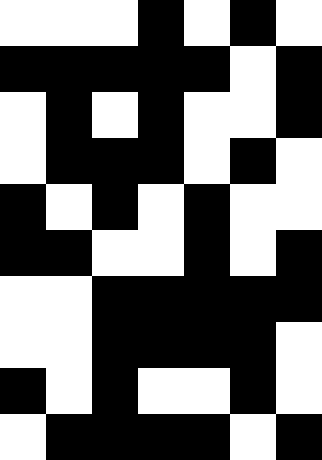[["white", "white", "white", "black", "white", "black", "white"], ["black", "black", "black", "black", "black", "white", "black"], ["white", "black", "white", "black", "white", "white", "black"], ["white", "black", "black", "black", "white", "black", "white"], ["black", "white", "black", "white", "black", "white", "white"], ["black", "black", "white", "white", "black", "white", "black"], ["white", "white", "black", "black", "black", "black", "black"], ["white", "white", "black", "black", "black", "black", "white"], ["black", "white", "black", "white", "white", "black", "white"], ["white", "black", "black", "black", "black", "white", "black"]]